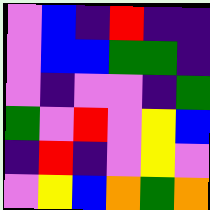[["violet", "blue", "indigo", "red", "indigo", "indigo"], ["violet", "blue", "blue", "green", "green", "indigo"], ["violet", "indigo", "violet", "violet", "indigo", "green"], ["green", "violet", "red", "violet", "yellow", "blue"], ["indigo", "red", "indigo", "violet", "yellow", "violet"], ["violet", "yellow", "blue", "orange", "green", "orange"]]